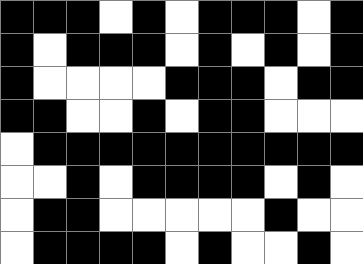[["black", "black", "black", "white", "black", "white", "black", "black", "black", "white", "black"], ["black", "white", "black", "black", "black", "white", "black", "white", "black", "white", "black"], ["black", "white", "white", "white", "white", "black", "black", "black", "white", "black", "black"], ["black", "black", "white", "white", "black", "white", "black", "black", "white", "white", "white"], ["white", "black", "black", "black", "black", "black", "black", "black", "black", "black", "black"], ["white", "white", "black", "white", "black", "black", "black", "black", "white", "black", "white"], ["white", "black", "black", "white", "white", "white", "white", "white", "black", "white", "white"], ["white", "black", "black", "black", "black", "white", "black", "white", "white", "black", "white"]]